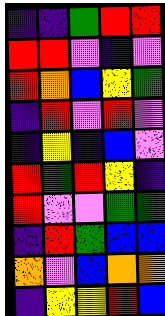[["indigo", "indigo", "green", "red", "red"], ["red", "red", "violet", "indigo", "violet"], ["red", "orange", "blue", "yellow", "green"], ["indigo", "red", "violet", "red", "violet"], ["indigo", "yellow", "indigo", "blue", "violet"], ["red", "green", "red", "yellow", "indigo"], ["red", "violet", "violet", "green", "green"], ["indigo", "red", "green", "blue", "blue"], ["orange", "violet", "blue", "orange", "orange"], ["indigo", "yellow", "yellow", "red", "blue"]]